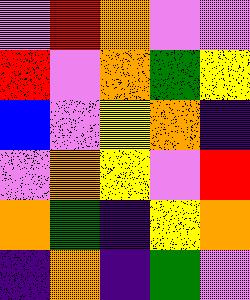[["violet", "red", "orange", "violet", "violet"], ["red", "violet", "orange", "green", "yellow"], ["blue", "violet", "yellow", "orange", "indigo"], ["violet", "orange", "yellow", "violet", "red"], ["orange", "green", "indigo", "yellow", "orange"], ["indigo", "orange", "indigo", "green", "violet"]]